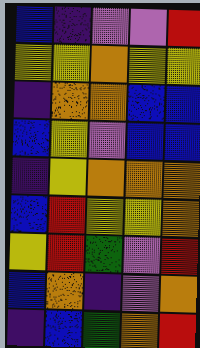[["blue", "indigo", "violet", "violet", "red"], ["yellow", "yellow", "orange", "yellow", "yellow"], ["indigo", "orange", "orange", "blue", "blue"], ["blue", "yellow", "violet", "blue", "blue"], ["indigo", "yellow", "orange", "orange", "orange"], ["blue", "red", "yellow", "yellow", "orange"], ["yellow", "red", "green", "violet", "red"], ["blue", "orange", "indigo", "violet", "orange"], ["indigo", "blue", "green", "orange", "red"]]